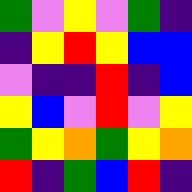[["green", "violet", "yellow", "violet", "green", "indigo"], ["indigo", "yellow", "red", "yellow", "blue", "blue"], ["violet", "indigo", "indigo", "red", "indigo", "blue"], ["yellow", "blue", "violet", "red", "violet", "yellow"], ["green", "yellow", "orange", "green", "yellow", "orange"], ["red", "indigo", "green", "blue", "red", "indigo"]]